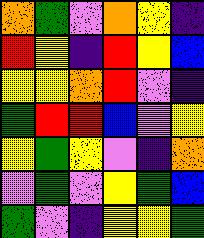[["orange", "green", "violet", "orange", "yellow", "indigo"], ["red", "yellow", "indigo", "red", "yellow", "blue"], ["yellow", "yellow", "orange", "red", "violet", "indigo"], ["green", "red", "red", "blue", "violet", "yellow"], ["yellow", "green", "yellow", "violet", "indigo", "orange"], ["violet", "green", "violet", "yellow", "green", "blue"], ["green", "violet", "indigo", "yellow", "yellow", "green"]]